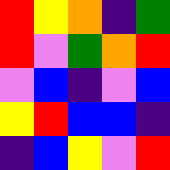[["red", "yellow", "orange", "indigo", "green"], ["red", "violet", "green", "orange", "red"], ["violet", "blue", "indigo", "violet", "blue"], ["yellow", "red", "blue", "blue", "indigo"], ["indigo", "blue", "yellow", "violet", "red"]]